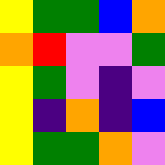[["yellow", "green", "green", "blue", "orange"], ["orange", "red", "violet", "violet", "green"], ["yellow", "green", "violet", "indigo", "violet"], ["yellow", "indigo", "orange", "indigo", "blue"], ["yellow", "green", "green", "orange", "violet"]]